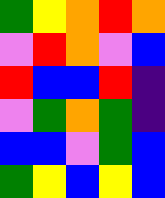[["green", "yellow", "orange", "red", "orange"], ["violet", "red", "orange", "violet", "blue"], ["red", "blue", "blue", "red", "indigo"], ["violet", "green", "orange", "green", "indigo"], ["blue", "blue", "violet", "green", "blue"], ["green", "yellow", "blue", "yellow", "blue"]]